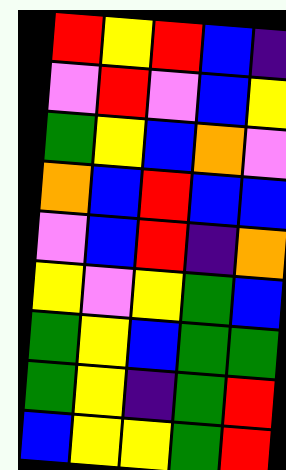[["red", "yellow", "red", "blue", "indigo"], ["violet", "red", "violet", "blue", "yellow"], ["green", "yellow", "blue", "orange", "violet"], ["orange", "blue", "red", "blue", "blue"], ["violet", "blue", "red", "indigo", "orange"], ["yellow", "violet", "yellow", "green", "blue"], ["green", "yellow", "blue", "green", "green"], ["green", "yellow", "indigo", "green", "red"], ["blue", "yellow", "yellow", "green", "red"]]